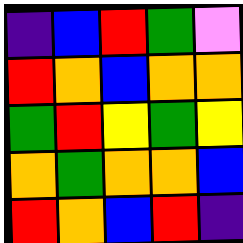[["indigo", "blue", "red", "green", "violet"], ["red", "orange", "blue", "orange", "orange"], ["green", "red", "yellow", "green", "yellow"], ["orange", "green", "orange", "orange", "blue"], ["red", "orange", "blue", "red", "indigo"]]